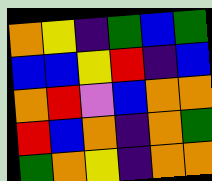[["orange", "yellow", "indigo", "green", "blue", "green"], ["blue", "blue", "yellow", "red", "indigo", "blue"], ["orange", "red", "violet", "blue", "orange", "orange"], ["red", "blue", "orange", "indigo", "orange", "green"], ["green", "orange", "yellow", "indigo", "orange", "orange"]]